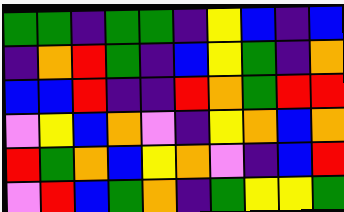[["green", "green", "indigo", "green", "green", "indigo", "yellow", "blue", "indigo", "blue"], ["indigo", "orange", "red", "green", "indigo", "blue", "yellow", "green", "indigo", "orange"], ["blue", "blue", "red", "indigo", "indigo", "red", "orange", "green", "red", "red"], ["violet", "yellow", "blue", "orange", "violet", "indigo", "yellow", "orange", "blue", "orange"], ["red", "green", "orange", "blue", "yellow", "orange", "violet", "indigo", "blue", "red"], ["violet", "red", "blue", "green", "orange", "indigo", "green", "yellow", "yellow", "green"]]